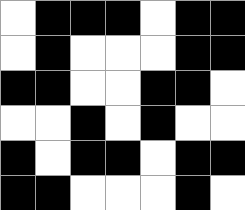[["white", "black", "black", "black", "white", "black", "black"], ["white", "black", "white", "white", "white", "black", "black"], ["black", "black", "white", "white", "black", "black", "white"], ["white", "white", "black", "white", "black", "white", "white"], ["black", "white", "black", "black", "white", "black", "black"], ["black", "black", "white", "white", "white", "black", "white"]]